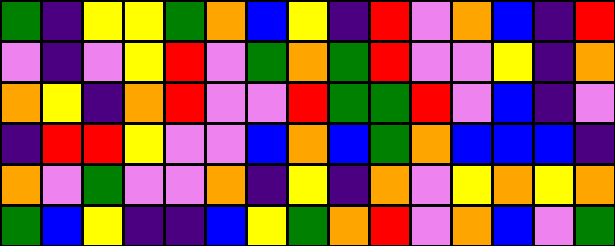[["green", "indigo", "yellow", "yellow", "green", "orange", "blue", "yellow", "indigo", "red", "violet", "orange", "blue", "indigo", "red"], ["violet", "indigo", "violet", "yellow", "red", "violet", "green", "orange", "green", "red", "violet", "violet", "yellow", "indigo", "orange"], ["orange", "yellow", "indigo", "orange", "red", "violet", "violet", "red", "green", "green", "red", "violet", "blue", "indigo", "violet"], ["indigo", "red", "red", "yellow", "violet", "violet", "blue", "orange", "blue", "green", "orange", "blue", "blue", "blue", "indigo"], ["orange", "violet", "green", "violet", "violet", "orange", "indigo", "yellow", "indigo", "orange", "violet", "yellow", "orange", "yellow", "orange"], ["green", "blue", "yellow", "indigo", "indigo", "blue", "yellow", "green", "orange", "red", "violet", "orange", "blue", "violet", "green"]]